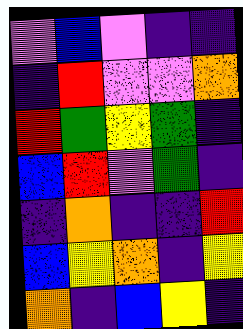[["violet", "blue", "violet", "indigo", "indigo"], ["indigo", "red", "violet", "violet", "orange"], ["red", "green", "yellow", "green", "indigo"], ["blue", "red", "violet", "green", "indigo"], ["indigo", "orange", "indigo", "indigo", "red"], ["blue", "yellow", "orange", "indigo", "yellow"], ["orange", "indigo", "blue", "yellow", "indigo"]]